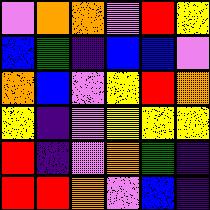[["violet", "orange", "orange", "violet", "red", "yellow"], ["blue", "green", "indigo", "blue", "blue", "violet"], ["orange", "blue", "violet", "yellow", "red", "orange"], ["yellow", "indigo", "violet", "yellow", "yellow", "yellow"], ["red", "indigo", "violet", "orange", "green", "indigo"], ["red", "red", "orange", "violet", "blue", "indigo"]]